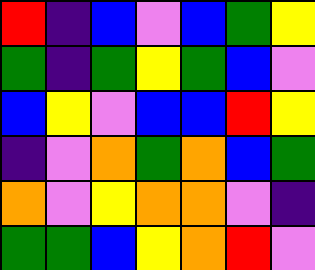[["red", "indigo", "blue", "violet", "blue", "green", "yellow"], ["green", "indigo", "green", "yellow", "green", "blue", "violet"], ["blue", "yellow", "violet", "blue", "blue", "red", "yellow"], ["indigo", "violet", "orange", "green", "orange", "blue", "green"], ["orange", "violet", "yellow", "orange", "orange", "violet", "indigo"], ["green", "green", "blue", "yellow", "orange", "red", "violet"]]